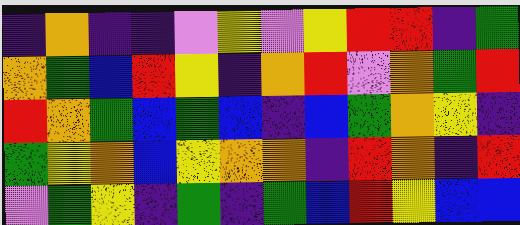[["indigo", "orange", "indigo", "indigo", "violet", "yellow", "violet", "yellow", "red", "red", "indigo", "green"], ["orange", "green", "blue", "red", "yellow", "indigo", "orange", "red", "violet", "orange", "green", "red"], ["red", "orange", "green", "blue", "green", "blue", "indigo", "blue", "green", "orange", "yellow", "indigo"], ["green", "yellow", "orange", "blue", "yellow", "orange", "orange", "indigo", "red", "orange", "indigo", "red"], ["violet", "green", "yellow", "indigo", "green", "indigo", "green", "blue", "red", "yellow", "blue", "blue"]]